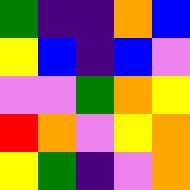[["green", "indigo", "indigo", "orange", "blue"], ["yellow", "blue", "indigo", "blue", "violet"], ["violet", "violet", "green", "orange", "yellow"], ["red", "orange", "violet", "yellow", "orange"], ["yellow", "green", "indigo", "violet", "orange"]]